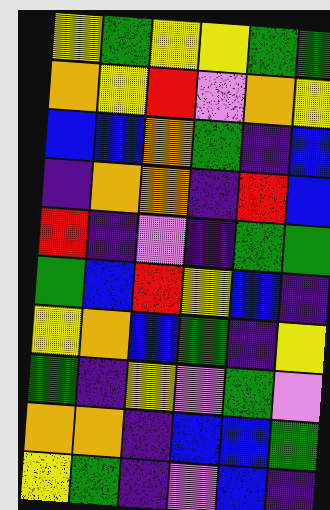[["yellow", "green", "yellow", "yellow", "green", "green"], ["orange", "yellow", "red", "violet", "orange", "yellow"], ["blue", "blue", "orange", "green", "indigo", "blue"], ["indigo", "orange", "orange", "indigo", "red", "blue"], ["red", "indigo", "violet", "indigo", "green", "green"], ["green", "blue", "red", "yellow", "blue", "indigo"], ["yellow", "orange", "blue", "green", "indigo", "yellow"], ["green", "indigo", "yellow", "violet", "green", "violet"], ["orange", "orange", "indigo", "blue", "blue", "green"], ["yellow", "green", "indigo", "violet", "blue", "indigo"]]